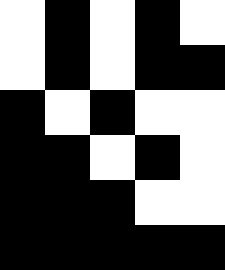[["white", "black", "white", "black", "white"], ["white", "black", "white", "black", "black"], ["black", "white", "black", "white", "white"], ["black", "black", "white", "black", "white"], ["black", "black", "black", "white", "white"], ["black", "black", "black", "black", "black"]]